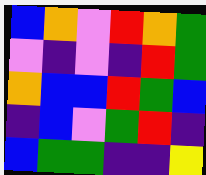[["blue", "orange", "violet", "red", "orange", "green"], ["violet", "indigo", "violet", "indigo", "red", "green"], ["orange", "blue", "blue", "red", "green", "blue"], ["indigo", "blue", "violet", "green", "red", "indigo"], ["blue", "green", "green", "indigo", "indigo", "yellow"]]